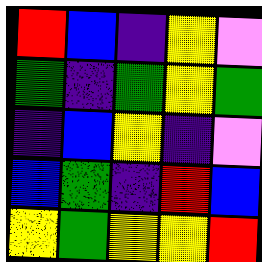[["red", "blue", "indigo", "yellow", "violet"], ["green", "indigo", "green", "yellow", "green"], ["indigo", "blue", "yellow", "indigo", "violet"], ["blue", "green", "indigo", "red", "blue"], ["yellow", "green", "yellow", "yellow", "red"]]